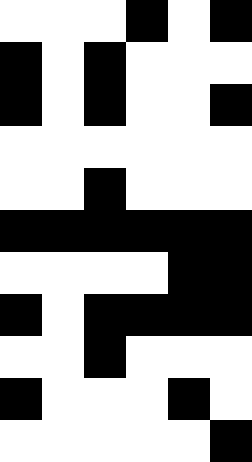[["white", "white", "white", "black", "white", "black"], ["black", "white", "black", "white", "white", "white"], ["black", "white", "black", "white", "white", "black"], ["white", "white", "white", "white", "white", "white"], ["white", "white", "black", "white", "white", "white"], ["black", "black", "black", "black", "black", "black"], ["white", "white", "white", "white", "black", "black"], ["black", "white", "black", "black", "black", "black"], ["white", "white", "black", "white", "white", "white"], ["black", "white", "white", "white", "black", "white"], ["white", "white", "white", "white", "white", "black"]]